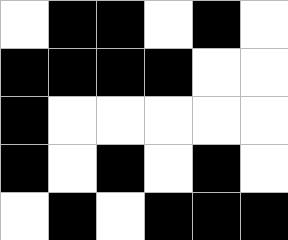[["white", "black", "black", "white", "black", "white"], ["black", "black", "black", "black", "white", "white"], ["black", "white", "white", "white", "white", "white"], ["black", "white", "black", "white", "black", "white"], ["white", "black", "white", "black", "black", "black"]]